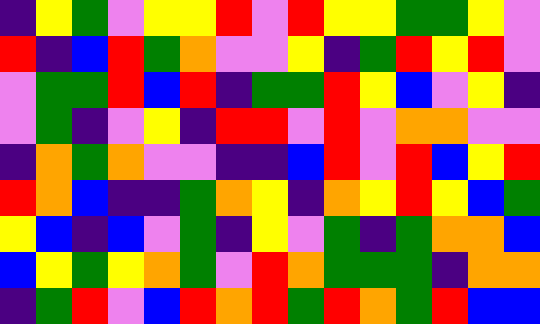[["indigo", "yellow", "green", "violet", "yellow", "yellow", "red", "violet", "red", "yellow", "yellow", "green", "green", "yellow", "violet"], ["red", "indigo", "blue", "red", "green", "orange", "violet", "violet", "yellow", "indigo", "green", "red", "yellow", "red", "violet"], ["violet", "green", "green", "red", "blue", "red", "indigo", "green", "green", "red", "yellow", "blue", "violet", "yellow", "indigo"], ["violet", "green", "indigo", "violet", "yellow", "indigo", "red", "red", "violet", "red", "violet", "orange", "orange", "violet", "violet"], ["indigo", "orange", "green", "orange", "violet", "violet", "indigo", "indigo", "blue", "red", "violet", "red", "blue", "yellow", "red"], ["red", "orange", "blue", "indigo", "indigo", "green", "orange", "yellow", "indigo", "orange", "yellow", "red", "yellow", "blue", "green"], ["yellow", "blue", "indigo", "blue", "violet", "green", "indigo", "yellow", "violet", "green", "indigo", "green", "orange", "orange", "blue"], ["blue", "yellow", "green", "yellow", "orange", "green", "violet", "red", "orange", "green", "green", "green", "indigo", "orange", "orange"], ["indigo", "green", "red", "violet", "blue", "red", "orange", "red", "green", "red", "orange", "green", "red", "blue", "blue"]]